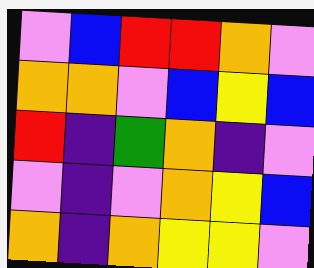[["violet", "blue", "red", "red", "orange", "violet"], ["orange", "orange", "violet", "blue", "yellow", "blue"], ["red", "indigo", "green", "orange", "indigo", "violet"], ["violet", "indigo", "violet", "orange", "yellow", "blue"], ["orange", "indigo", "orange", "yellow", "yellow", "violet"]]